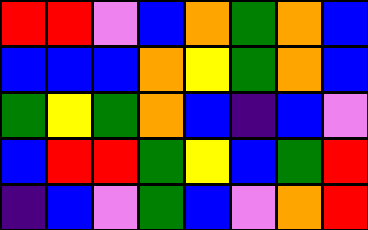[["red", "red", "violet", "blue", "orange", "green", "orange", "blue"], ["blue", "blue", "blue", "orange", "yellow", "green", "orange", "blue"], ["green", "yellow", "green", "orange", "blue", "indigo", "blue", "violet"], ["blue", "red", "red", "green", "yellow", "blue", "green", "red"], ["indigo", "blue", "violet", "green", "blue", "violet", "orange", "red"]]